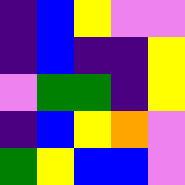[["indigo", "blue", "yellow", "violet", "violet"], ["indigo", "blue", "indigo", "indigo", "yellow"], ["violet", "green", "green", "indigo", "yellow"], ["indigo", "blue", "yellow", "orange", "violet"], ["green", "yellow", "blue", "blue", "violet"]]